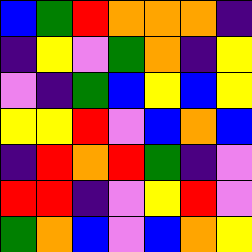[["blue", "green", "red", "orange", "orange", "orange", "indigo"], ["indigo", "yellow", "violet", "green", "orange", "indigo", "yellow"], ["violet", "indigo", "green", "blue", "yellow", "blue", "yellow"], ["yellow", "yellow", "red", "violet", "blue", "orange", "blue"], ["indigo", "red", "orange", "red", "green", "indigo", "violet"], ["red", "red", "indigo", "violet", "yellow", "red", "violet"], ["green", "orange", "blue", "violet", "blue", "orange", "yellow"]]